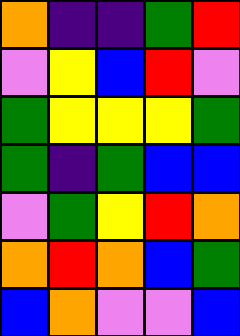[["orange", "indigo", "indigo", "green", "red"], ["violet", "yellow", "blue", "red", "violet"], ["green", "yellow", "yellow", "yellow", "green"], ["green", "indigo", "green", "blue", "blue"], ["violet", "green", "yellow", "red", "orange"], ["orange", "red", "orange", "blue", "green"], ["blue", "orange", "violet", "violet", "blue"]]